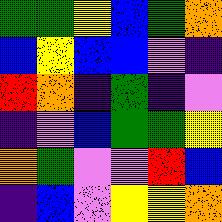[["green", "green", "yellow", "blue", "green", "orange"], ["blue", "yellow", "blue", "blue", "violet", "indigo"], ["red", "orange", "indigo", "green", "indigo", "violet"], ["indigo", "violet", "blue", "green", "green", "yellow"], ["orange", "green", "violet", "violet", "red", "blue"], ["indigo", "blue", "violet", "yellow", "yellow", "orange"]]